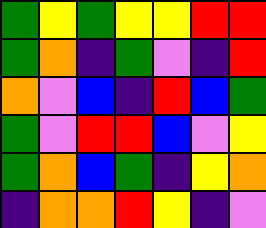[["green", "yellow", "green", "yellow", "yellow", "red", "red"], ["green", "orange", "indigo", "green", "violet", "indigo", "red"], ["orange", "violet", "blue", "indigo", "red", "blue", "green"], ["green", "violet", "red", "red", "blue", "violet", "yellow"], ["green", "orange", "blue", "green", "indigo", "yellow", "orange"], ["indigo", "orange", "orange", "red", "yellow", "indigo", "violet"]]